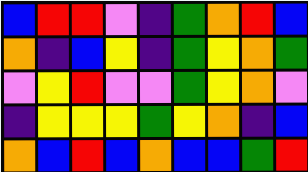[["blue", "red", "red", "violet", "indigo", "green", "orange", "red", "blue"], ["orange", "indigo", "blue", "yellow", "indigo", "green", "yellow", "orange", "green"], ["violet", "yellow", "red", "violet", "violet", "green", "yellow", "orange", "violet"], ["indigo", "yellow", "yellow", "yellow", "green", "yellow", "orange", "indigo", "blue"], ["orange", "blue", "red", "blue", "orange", "blue", "blue", "green", "red"]]